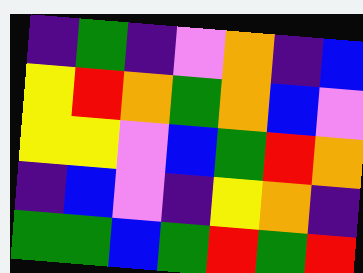[["indigo", "green", "indigo", "violet", "orange", "indigo", "blue"], ["yellow", "red", "orange", "green", "orange", "blue", "violet"], ["yellow", "yellow", "violet", "blue", "green", "red", "orange"], ["indigo", "blue", "violet", "indigo", "yellow", "orange", "indigo"], ["green", "green", "blue", "green", "red", "green", "red"]]